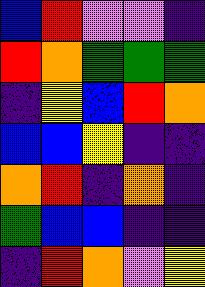[["blue", "red", "violet", "violet", "indigo"], ["red", "orange", "green", "green", "green"], ["indigo", "yellow", "blue", "red", "orange"], ["blue", "blue", "yellow", "indigo", "indigo"], ["orange", "red", "indigo", "orange", "indigo"], ["green", "blue", "blue", "indigo", "indigo"], ["indigo", "red", "orange", "violet", "yellow"]]